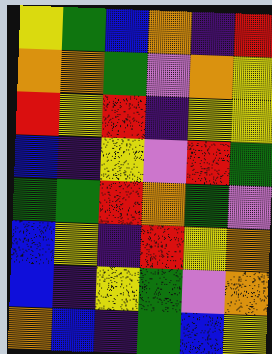[["yellow", "green", "blue", "orange", "indigo", "red"], ["orange", "orange", "green", "violet", "orange", "yellow"], ["red", "yellow", "red", "indigo", "yellow", "yellow"], ["blue", "indigo", "yellow", "violet", "red", "green"], ["green", "green", "red", "orange", "green", "violet"], ["blue", "yellow", "indigo", "red", "yellow", "orange"], ["blue", "indigo", "yellow", "green", "violet", "orange"], ["orange", "blue", "indigo", "green", "blue", "yellow"]]